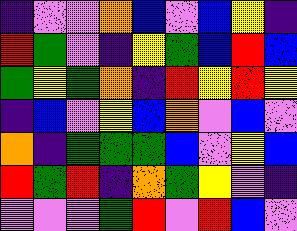[["indigo", "violet", "violet", "orange", "blue", "violet", "blue", "yellow", "indigo"], ["red", "green", "violet", "indigo", "yellow", "green", "blue", "red", "blue"], ["green", "yellow", "green", "orange", "indigo", "red", "yellow", "red", "yellow"], ["indigo", "blue", "violet", "yellow", "blue", "orange", "violet", "blue", "violet"], ["orange", "indigo", "green", "green", "green", "blue", "violet", "yellow", "blue"], ["red", "green", "red", "indigo", "orange", "green", "yellow", "violet", "indigo"], ["violet", "violet", "violet", "green", "red", "violet", "red", "blue", "violet"]]